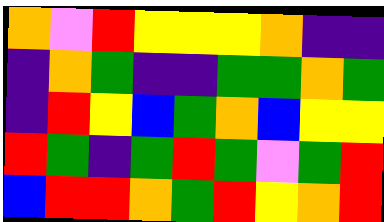[["orange", "violet", "red", "yellow", "yellow", "yellow", "orange", "indigo", "indigo"], ["indigo", "orange", "green", "indigo", "indigo", "green", "green", "orange", "green"], ["indigo", "red", "yellow", "blue", "green", "orange", "blue", "yellow", "yellow"], ["red", "green", "indigo", "green", "red", "green", "violet", "green", "red"], ["blue", "red", "red", "orange", "green", "red", "yellow", "orange", "red"]]